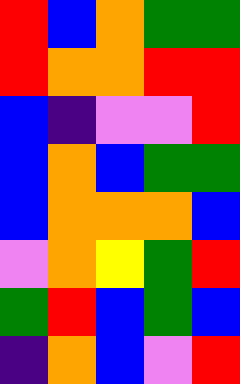[["red", "blue", "orange", "green", "green"], ["red", "orange", "orange", "red", "red"], ["blue", "indigo", "violet", "violet", "red"], ["blue", "orange", "blue", "green", "green"], ["blue", "orange", "orange", "orange", "blue"], ["violet", "orange", "yellow", "green", "red"], ["green", "red", "blue", "green", "blue"], ["indigo", "orange", "blue", "violet", "red"]]